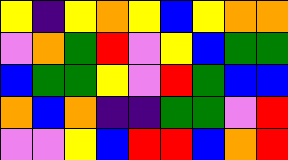[["yellow", "indigo", "yellow", "orange", "yellow", "blue", "yellow", "orange", "orange"], ["violet", "orange", "green", "red", "violet", "yellow", "blue", "green", "green"], ["blue", "green", "green", "yellow", "violet", "red", "green", "blue", "blue"], ["orange", "blue", "orange", "indigo", "indigo", "green", "green", "violet", "red"], ["violet", "violet", "yellow", "blue", "red", "red", "blue", "orange", "red"]]